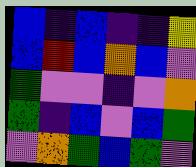[["blue", "indigo", "blue", "indigo", "indigo", "yellow"], ["blue", "red", "blue", "orange", "blue", "violet"], ["green", "violet", "violet", "indigo", "violet", "orange"], ["green", "indigo", "blue", "violet", "blue", "green"], ["violet", "orange", "green", "blue", "green", "violet"]]